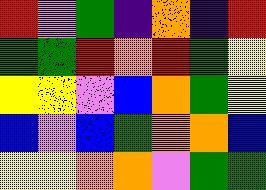[["red", "violet", "green", "indigo", "orange", "indigo", "red"], ["green", "green", "red", "orange", "red", "green", "yellow"], ["yellow", "yellow", "violet", "blue", "orange", "green", "yellow"], ["blue", "violet", "blue", "green", "orange", "orange", "blue"], ["yellow", "yellow", "orange", "orange", "violet", "green", "green"]]